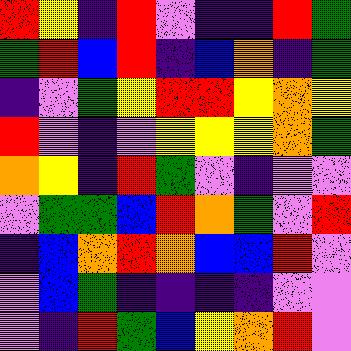[["red", "yellow", "indigo", "red", "violet", "indigo", "indigo", "red", "green"], ["green", "red", "blue", "red", "indigo", "blue", "orange", "indigo", "green"], ["indigo", "violet", "green", "yellow", "red", "red", "yellow", "orange", "yellow"], ["red", "violet", "indigo", "violet", "yellow", "yellow", "yellow", "orange", "green"], ["orange", "yellow", "indigo", "red", "green", "violet", "indigo", "violet", "violet"], ["violet", "green", "green", "blue", "red", "orange", "green", "violet", "red"], ["indigo", "blue", "orange", "red", "orange", "blue", "blue", "red", "violet"], ["violet", "blue", "green", "indigo", "indigo", "indigo", "indigo", "violet", "violet"], ["violet", "indigo", "red", "green", "blue", "yellow", "orange", "red", "violet"]]